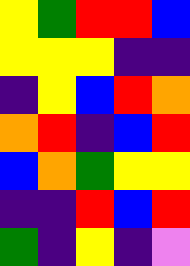[["yellow", "green", "red", "red", "blue"], ["yellow", "yellow", "yellow", "indigo", "indigo"], ["indigo", "yellow", "blue", "red", "orange"], ["orange", "red", "indigo", "blue", "red"], ["blue", "orange", "green", "yellow", "yellow"], ["indigo", "indigo", "red", "blue", "red"], ["green", "indigo", "yellow", "indigo", "violet"]]